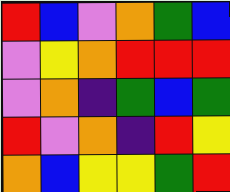[["red", "blue", "violet", "orange", "green", "blue"], ["violet", "yellow", "orange", "red", "red", "red"], ["violet", "orange", "indigo", "green", "blue", "green"], ["red", "violet", "orange", "indigo", "red", "yellow"], ["orange", "blue", "yellow", "yellow", "green", "red"]]